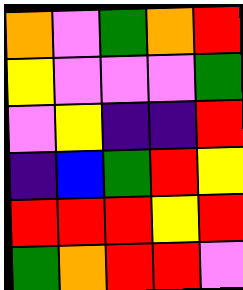[["orange", "violet", "green", "orange", "red"], ["yellow", "violet", "violet", "violet", "green"], ["violet", "yellow", "indigo", "indigo", "red"], ["indigo", "blue", "green", "red", "yellow"], ["red", "red", "red", "yellow", "red"], ["green", "orange", "red", "red", "violet"]]